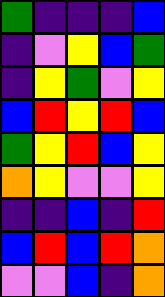[["green", "indigo", "indigo", "indigo", "blue"], ["indigo", "violet", "yellow", "blue", "green"], ["indigo", "yellow", "green", "violet", "yellow"], ["blue", "red", "yellow", "red", "blue"], ["green", "yellow", "red", "blue", "yellow"], ["orange", "yellow", "violet", "violet", "yellow"], ["indigo", "indigo", "blue", "indigo", "red"], ["blue", "red", "blue", "red", "orange"], ["violet", "violet", "blue", "indigo", "orange"]]